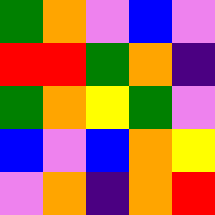[["green", "orange", "violet", "blue", "violet"], ["red", "red", "green", "orange", "indigo"], ["green", "orange", "yellow", "green", "violet"], ["blue", "violet", "blue", "orange", "yellow"], ["violet", "orange", "indigo", "orange", "red"]]